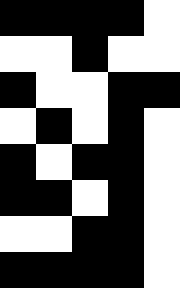[["black", "black", "black", "black", "white"], ["white", "white", "black", "white", "white"], ["black", "white", "white", "black", "black"], ["white", "black", "white", "black", "white"], ["black", "white", "black", "black", "white"], ["black", "black", "white", "black", "white"], ["white", "white", "black", "black", "white"], ["black", "black", "black", "black", "white"]]